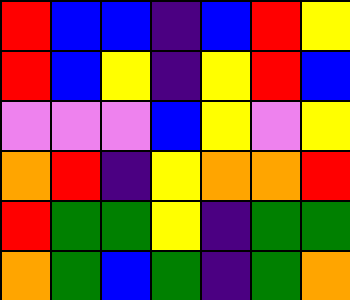[["red", "blue", "blue", "indigo", "blue", "red", "yellow"], ["red", "blue", "yellow", "indigo", "yellow", "red", "blue"], ["violet", "violet", "violet", "blue", "yellow", "violet", "yellow"], ["orange", "red", "indigo", "yellow", "orange", "orange", "red"], ["red", "green", "green", "yellow", "indigo", "green", "green"], ["orange", "green", "blue", "green", "indigo", "green", "orange"]]